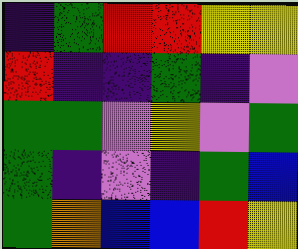[["indigo", "green", "red", "red", "yellow", "yellow"], ["red", "indigo", "indigo", "green", "indigo", "violet"], ["green", "green", "violet", "yellow", "violet", "green"], ["green", "indigo", "violet", "indigo", "green", "blue"], ["green", "orange", "blue", "blue", "red", "yellow"]]